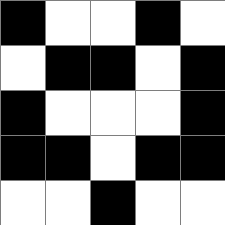[["black", "white", "white", "black", "white"], ["white", "black", "black", "white", "black"], ["black", "white", "white", "white", "black"], ["black", "black", "white", "black", "black"], ["white", "white", "black", "white", "white"]]